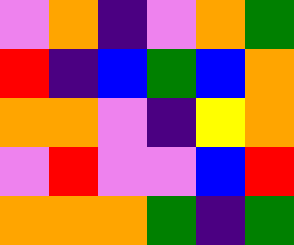[["violet", "orange", "indigo", "violet", "orange", "green"], ["red", "indigo", "blue", "green", "blue", "orange"], ["orange", "orange", "violet", "indigo", "yellow", "orange"], ["violet", "red", "violet", "violet", "blue", "red"], ["orange", "orange", "orange", "green", "indigo", "green"]]